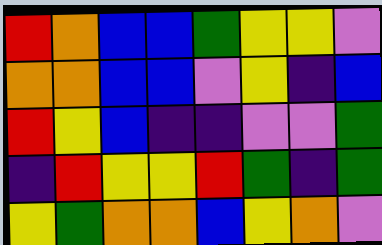[["red", "orange", "blue", "blue", "green", "yellow", "yellow", "violet"], ["orange", "orange", "blue", "blue", "violet", "yellow", "indigo", "blue"], ["red", "yellow", "blue", "indigo", "indigo", "violet", "violet", "green"], ["indigo", "red", "yellow", "yellow", "red", "green", "indigo", "green"], ["yellow", "green", "orange", "orange", "blue", "yellow", "orange", "violet"]]